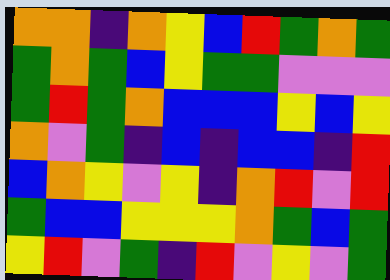[["orange", "orange", "indigo", "orange", "yellow", "blue", "red", "green", "orange", "green"], ["green", "orange", "green", "blue", "yellow", "green", "green", "violet", "violet", "violet"], ["green", "red", "green", "orange", "blue", "blue", "blue", "yellow", "blue", "yellow"], ["orange", "violet", "green", "indigo", "blue", "indigo", "blue", "blue", "indigo", "red"], ["blue", "orange", "yellow", "violet", "yellow", "indigo", "orange", "red", "violet", "red"], ["green", "blue", "blue", "yellow", "yellow", "yellow", "orange", "green", "blue", "green"], ["yellow", "red", "violet", "green", "indigo", "red", "violet", "yellow", "violet", "green"]]